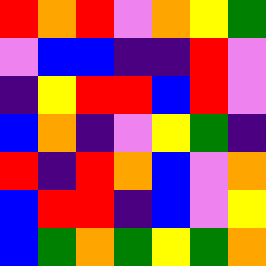[["red", "orange", "red", "violet", "orange", "yellow", "green"], ["violet", "blue", "blue", "indigo", "indigo", "red", "violet"], ["indigo", "yellow", "red", "red", "blue", "red", "violet"], ["blue", "orange", "indigo", "violet", "yellow", "green", "indigo"], ["red", "indigo", "red", "orange", "blue", "violet", "orange"], ["blue", "red", "red", "indigo", "blue", "violet", "yellow"], ["blue", "green", "orange", "green", "yellow", "green", "orange"]]